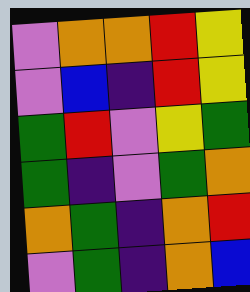[["violet", "orange", "orange", "red", "yellow"], ["violet", "blue", "indigo", "red", "yellow"], ["green", "red", "violet", "yellow", "green"], ["green", "indigo", "violet", "green", "orange"], ["orange", "green", "indigo", "orange", "red"], ["violet", "green", "indigo", "orange", "blue"]]